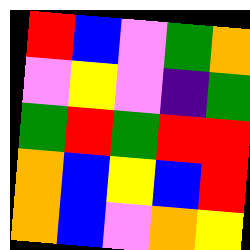[["red", "blue", "violet", "green", "orange"], ["violet", "yellow", "violet", "indigo", "green"], ["green", "red", "green", "red", "red"], ["orange", "blue", "yellow", "blue", "red"], ["orange", "blue", "violet", "orange", "yellow"]]